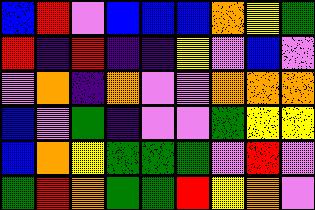[["blue", "red", "violet", "blue", "blue", "blue", "orange", "yellow", "green"], ["red", "indigo", "red", "indigo", "indigo", "yellow", "violet", "blue", "violet"], ["violet", "orange", "indigo", "orange", "violet", "violet", "orange", "orange", "orange"], ["blue", "violet", "green", "indigo", "violet", "violet", "green", "yellow", "yellow"], ["blue", "orange", "yellow", "green", "green", "green", "violet", "red", "violet"], ["green", "red", "orange", "green", "green", "red", "yellow", "orange", "violet"]]